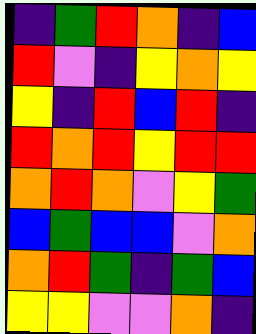[["indigo", "green", "red", "orange", "indigo", "blue"], ["red", "violet", "indigo", "yellow", "orange", "yellow"], ["yellow", "indigo", "red", "blue", "red", "indigo"], ["red", "orange", "red", "yellow", "red", "red"], ["orange", "red", "orange", "violet", "yellow", "green"], ["blue", "green", "blue", "blue", "violet", "orange"], ["orange", "red", "green", "indigo", "green", "blue"], ["yellow", "yellow", "violet", "violet", "orange", "indigo"]]